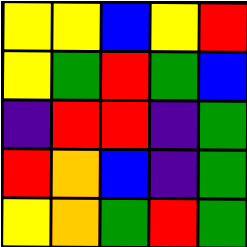[["yellow", "yellow", "blue", "yellow", "red"], ["yellow", "green", "red", "green", "blue"], ["indigo", "red", "red", "indigo", "green"], ["red", "orange", "blue", "indigo", "green"], ["yellow", "orange", "green", "red", "green"]]